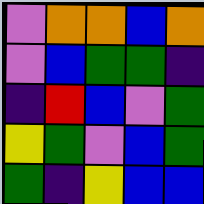[["violet", "orange", "orange", "blue", "orange"], ["violet", "blue", "green", "green", "indigo"], ["indigo", "red", "blue", "violet", "green"], ["yellow", "green", "violet", "blue", "green"], ["green", "indigo", "yellow", "blue", "blue"]]